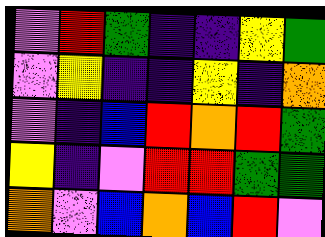[["violet", "red", "green", "indigo", "indigo", "yellow", "green"], ["violet", "yellow", "indigo", "indigo", "yellow", "indigo", "orange"], ["violet", "indigo", "blue", "red", "orange", "red", "green"], ["yellow", "indigo", "violet", "red", "red", "green", "green"], ["orange", "violet", "blue", "orange", "blue", "red", "violet"]]